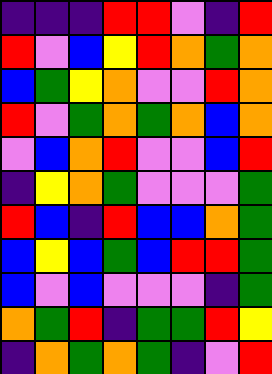[["indigo", "indigo", "indigo", "red", "red", "violet", "indigo", "red"], ["red", "violet", "blue", "yellow", "red", "orange", "green", "orange"], ["blue", "green", "yellow", "orange", "violet", "violet", "red", "orange"], ["red", "violet", "green", "orange", "green", "orange", "blue", "orange"], ["violet", "blue", "orange", "red", "violet", "violet", "blue", "red"], ["indigo", "yellow", "orange", "green", "violet", "violet", "violet", "green"], ["red", "blue", "indigo", "red", "blue", "blue", "orange", "green"], ["blue", "yellow", "blue", "green", "blue", "red", "red", "green"], ["blue", "violet", "blue", "violet", "violet", "violet", "indigo", "green"], ["orange", "green", "red", "indigo", "green", "green", "red", "yellow"], ["indigo", "orange", "green", "orange", "green", "indigo", "violet", "red"]]